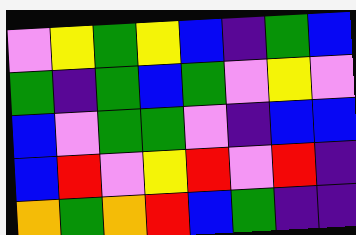[["violet", "yellow", "green", "yellow", "blue", "indigo", "green", "blue"], ["green", "indigo", "green", "blue", "green", "violet", "yellow", "violet"], ["blue", "violet", "green", "green", "violet", "indigo", "blue", "blue"], ["blue", "red", "violet", "yellow", "red", "violet", "red", "indigo"], ["orange", "green", "orange", "red", "blue", "green", "indigo", "indigo"]]